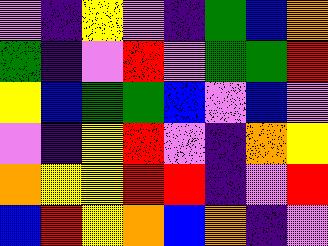[["violet", "indigo", "yellow", "violet", "indigo", "green", "blue", "orange"], ["green", "indigo", "violet", "red", "violet", "green", "green", "red"], ["yellow", "blue", "green", "green", "blue", "violet", "blue", "violet"], ["violet", "indigo", "yellow", "red", "violet", "indigo", "orange", "yellow"], ["orange", "yellow", "yellow", "red", "red", "indigo", "violet", "red"], ["blue", "red", "yellow", "orange", "blue", "orange", "indigo", "violet"]]